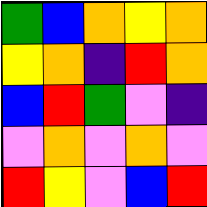[["green", "blue", "orange", "yellow", "orange"], ["yellow", "orange", "indigo", "red", "orange"], ["blue", "red", "green", "violet", "indigo"], ["violet", "orange", "violet", "orange", "violet"], ["red", "yellow", "violet", "blue", "red"]]